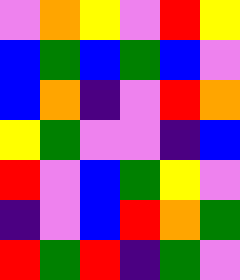[["violet", "orange", "yellow", "violet", "red", "yellow"], ["blue", "green", "blue", "green", "blue", "violet"], ["blue", "orange", "indigo", "violet", "red", "orange"], ["yellow", "green", "violet", "violet", "indigo", "blue"], ["red", "violet", "blue", "green", "yellow", "violet"], ["indigo", "violet", "blue", "red", "orange", "green"], ["red", "green", "red", "indigo", "green", "violet"]]